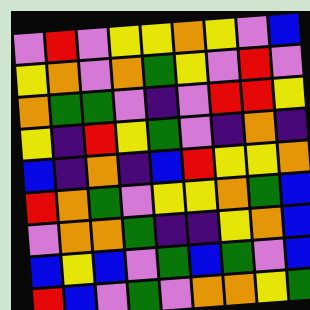[["violet", "red", "violet", "yellow", "yellow", "orange", "yellow", "violet", "blue"], ["yellow", "orange", "violet", "orange", "green", "yellow", "violet", "red", "violet"], ["orange", "green", "green", "violet", "indigo", "violet", "red", "red", "yellow"], ["yellow", "indigo", "red", "yellow", "green", "violet", "indigo", "orange", "indigo"], ["blue", "indigo", "orange", "indigo", "blue", "red", "yellow", "yellow", "orange"], ["red", "orange", "green", "violet", "yellow", "yellow", "orange", "green", "blue"], ["violet", "orange", "orange", "green", "indigo", "indigo", "yellow", "orange", "blue"], ["blue", "yellow", "blue", "violet", "green", "blue", "green", "violet", "blue"], ["red", "blue", "violet", "green", "violet", "orange", "orange", "yellow", "green"]]